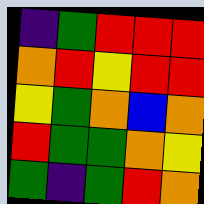[["indigo", "green", "red", "red", "red"], ["orange", "red", "yellow", "red", "red"], ["yellow", "green", "orange", "blue", "orange"], ["red", "green", "green", "orange", "yellow"], ["green", "indigo", "green", "red", "orange"]]